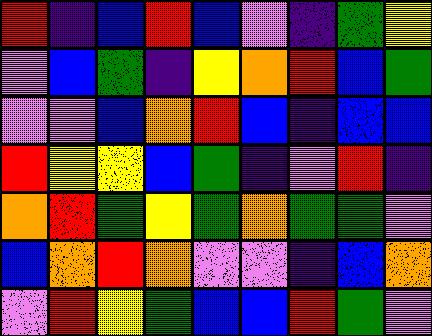[["red", "indigo", "blue", "red", "blue", "violet", "indigo", "green", "yellow"], ["violet", "blue", "green", "indigo", "yellow", "orange", "red", "blue", "green"], ["violet", "violet", "blue", "orange", "red", "blue", "indigo", "blue", "blue"], ["red", "yellow", "yellow", "blue", "green", "indigo", "violet", "red", "indigo"], ["orange", "red", "green", "yellow", "green", "orange", "green", "green", "violet"], ["blue", "orange", "red", "orange", "violet", "violet", "indigo", "blue", "orange"], ["violet", "red", "yellow", "green", "blue", "blue", "red", "green", "violet"]]